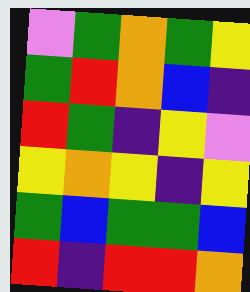[["violet", "green", "orange", "green", "yellow"], ["green", "red", "orange", "blue", "indigo"], ["red", "green", "indigo", "yellow", "violet"], ["yellow", "orange", "yellow", "indigo", "yellow"], ["green", "blue", "green", "green", "blue"], ["red", "indigo", "red", "red", "orange"]]